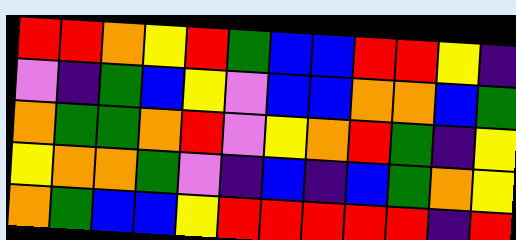[["red", "red", "orange", "yellow", "red", "green", "blue", "blue", "red", "red", "yellow", "indigo"], ["violet", "indigo", "green", "blue", "yellow", "violet", "blue", "blue", "orange", "orange", "blue", "green"], ["orange", "green", "green", "orange", "red", "violet", "yellow", "orange", "red", "green", "indigo", "yellow"], ["yellow", "orange", "orange", "green", "violet", "indigo", "blue", "indigo", "blue", "green", "orange", "yellow"], ["orange", "green", "blue", "blue", "yellow", "red", "red", "red", "red", "red", "indigo", "red"]]